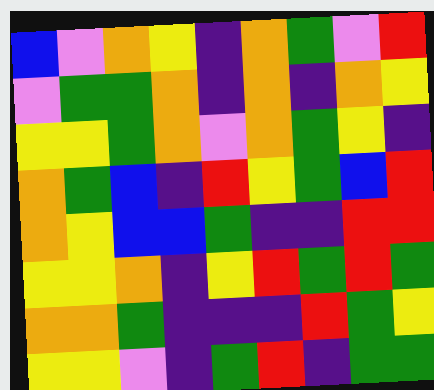[["blue", "violet", "orange", "yellow", "indigo", "orange", "green", "violet", "red"], ["violet", "green", "green", "orange", "indigo", "orange", "indigo", "orange", "yellow"], ["yellow", "yellow", "green", "orange", "violet", "orange", "green", "yellow", "indigo"], ["orange", "green", "blue", "indigo", "red", "yellow", "green", "blue", "red"], ["orange", "yellow", "blue", "blue", "green", "indigo", "indigo", "red", "red"], ["yellow", "yellow", "orange", "indigo", "yellow", "red", "green", "red", "green"], ["orange", "orange", "green", "indigo", "indigo", "indigo", "red", "green", "yellow"], ["yellow", "yellow", "violet", "indigo", "green", "red", "indigo", "green", "green"]]